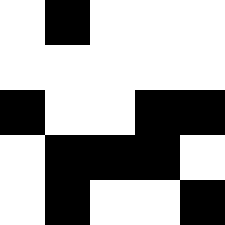[["white", "black", "white", "white", "white"], ["white", "white", "white", "white", "white"], ["black", "white", "white", "black", "black"], ["white", "black", "black", "black", "white"], ["white", "black", "white", "white", "black"]]